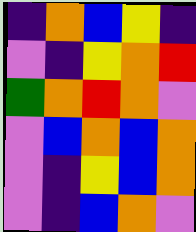[["indigo", "orange", "blue", "yellow", "indigo"], ["violet", "indigo", "yellow", "orange", "red"], ["green", "orange", "red", "orange", "violet"], ["violet", "blue", "orange", "blue", "orange"], ["violet", "indigo", "yellow", "blue", "orange"], ["violet", "indigo", "blue", "orange", "violet"]]